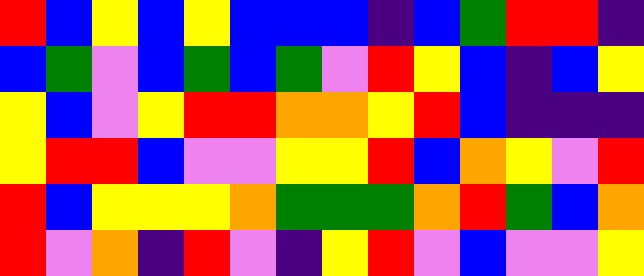[["red", "blue", "yellow", "blue", "yellow", "blue", "blue", "blue", "indigo", "blue", "green", "red", "red", "indigo"], ["blue", "green", "violet", "blue", "green", "blue", "green", "violet", "red", "yellow", "blue", "indigo", "blue", "yellow"], ["yellow", "blue", "violet", "yellow", "red", "red", "orange", "orange", "yellow", "red", "blue", "indigo", "indigo", "indigo"], ["yellow", "red", "red", "blue", "violet", "violet", "yellow", "yellow", "red", "blue", "orange", "yellow", "violet", "red"], ["red", "blue", "yellow", "yellow", "yellow", "orange", "green", "green", "green", "orange", "red", "green", "blue", "orange"], ["red", "violet", "orange", "indigo", "red", "violet", "indigo", "yellow", "red", "violet", "blue", "violet", "violet", "yellow"]]